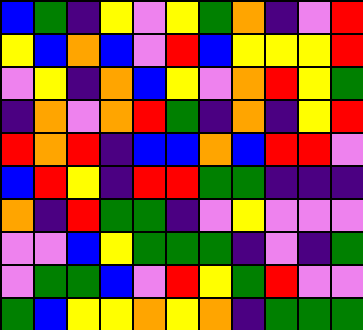[["blue", "green", "indigo", "yellow", "violet", "yellow", "green", "orange", "indigo", "violet", "red"], ["yellow", "blue", "orange", "blue", "violet", "red", "blue", "yellow", "yellow", "yellow", "red"], ["violet", "yellow", "indigo", "orange", "blue", "yellow", "violet", "orange", "red", "yellow", "green"], ["indigo", "orange", "violet", "orange", "red", "green", "indigo", "orange", "indigo", "yellow", "red"], ["red", "orange", "red", "indigo", "blue", "blue", "orange", "blue", "red", "red", "violet"], ["blue", "red", "yellow", "indigo", "red", "red", "green", "green", "indigo", "indigo", "indigo"], ["orange", "indigo", "red", "green", "green", "indigo", "violet", "yellow", "violet", "violet", "violet"], ["violet", "violet", "blue", "yellow", "green", "green", "green", "indigo", "violet", "indigo", "green"], ["violet", "green", "green", "blue", "violet", "red", "yellow", "green", "red", "violet", "violet"], ["green", "blue", "yellow", "yellow", "orange", "yellow", "orange", "indigo", "green", "green", "green"]]